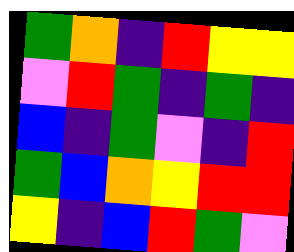[["green", "orange", "indigo", "red", "yellow", "yellow"], ["violet", "red", "green", "indigo", "green", "indigo"], ["blue", "indigo", "green", "violet", "indigo", "red"], ["green", "blue", "orange", "yellow", "red", "red"], ["yellow", "indigo", "blue", "red", "green", "violet"]]